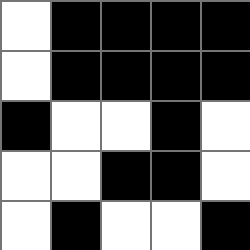[["white", "black", "black", "black", "black"], ["white", "black", "black", "black", "black"], ["black", "white", "white", "black", "white"], ["white", "white", "black", "black", "white"], ["white", "black", "white", "white", "black"]]